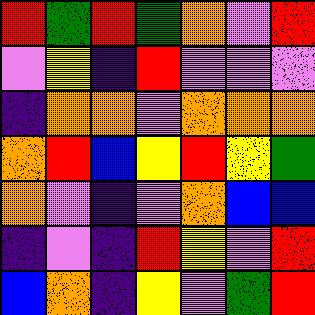[["red", "green", "red", "green", "orange", "violet", "red"], ["violet", "yellow", "indigo", "red", "violet", "violet", "violet"], ["indigo", "orange", "orange", "violet", "orange", "orange", "orange"], ["orange", "red", "blue", "yellow", "red", "yellow", "green"], ["orange", "violet", "indigo", "violet", "orange", "blue", "blue"], ["indigo", "violet", "indigo", "red", "yellow", "violet", "red"], ["blue", "orange", "indigo", "yellow", "violet", "green", "red"]]